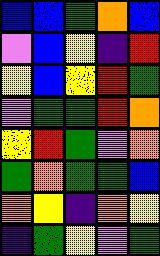[["blue", "blue", "green", "orange", "blue"], ["violet", "blue", "yellow", "indigo", "red"], ["yellow", "blue", "yellow", "red", "green"], ["violet", "green", "green", "red", "orange"], ["yellow", "red", "green", "violet", "orange"], ["green", "orange", "green", "green", "blue"], ["orange", "yellow", "indigo", "orange", "yellow"], ["indigo", "green", "yellow", "violet", "green"]]